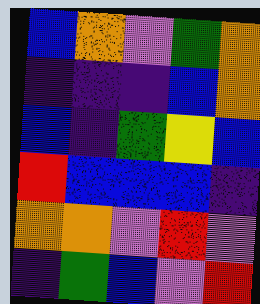[["blue", "orange", "violet", "green", "orange"], ["indigo", "indigo", "indigo", "blue", "orange"], ["blue", "indigo", "green", "yellow", "blue"], ["red", "blue", "blue", "blue", "indigo"], ["orange", "orange", "violet", "red", "violet"], ["indigo", "green", "blue", "violet", "red"]]